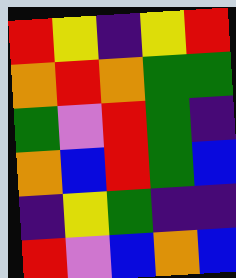[["red", "yellow", "indigo", "yellow", "red"], ["orange", "red", "orange", "green", "green"], ["green", "violet", "red", "green", "indigo"], ["orange", "blue", "red", "green", "blue"], ["indigo", "yellow", "green", "indigo", "indigo"], ["red", "violet", "blue", "orange", "blue"]]